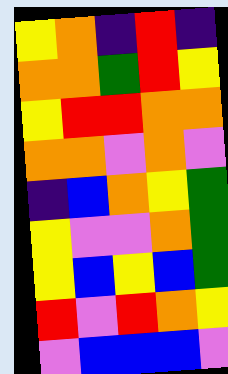[["yellow", "orange", "indigo", "red", "indigo"], ["orange", "orange", "green", "red", "yellow"], ["yellow", "red", "red", "orange", "orange"], ["orange", "orange", "violet", "orange", "violet"], ["indigo", "blue", "orange", "yellow", "green"], ["yellow", "violet", "violet", "orange", "green"], ["yellow", "blue", "yellow", "blue", "green"], ["red", "violet", "red", "orange", "yellow"], ["violet", "blue", "blue", "blue", "violet"]]